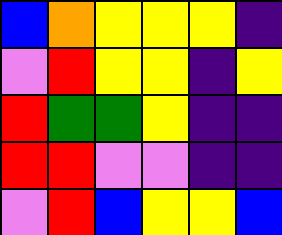[["blue", "orange", "yellow", "yellow", "yellow", "indigo"], ["violet", "red", "yellow", "yellow", "indigo", "yellow"], ["red", "green", "green", "yellow", "indigo", "indigo"], ["red", "red", "violet", "violet", "indigo", "indigo"], ["violet", "red", "blue", "yellow", "yellow", "blue"]]